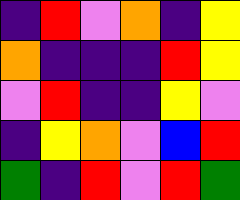[["indigo", "red", "violet", "orange", "indigo", "yellow"], ["orange", "indigo", "indigo", "indigo", "red", "yellow"], ["violet", "red", "indigo", "indigo", "yellow", "violet"], ["indigo", "yellow", "orange", "violet", "blue", "red"], ["green", "indigo", "red", "violet", "red", "green"]]